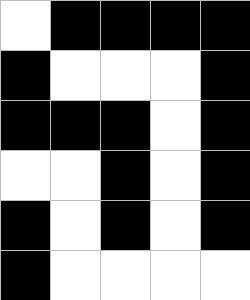[["white", "black", "black", "black", "black"], ["black", "white", "white", "white", "black"], ["black", "black", "black", "white", "black"], ["white", "white", "black", "white", "black"], ["black", "white", "black", "white", "black"], ["black", "white", "white", "white", "white"]]